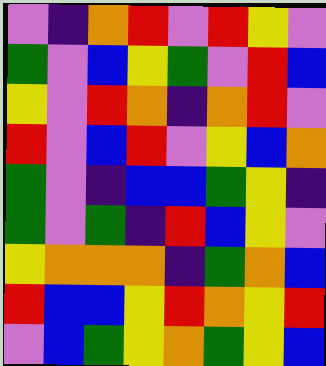[["violet", "indigo", "orange", "red", "violet", "red", "yellow", "violet"], ["green", "violet", "blue", "yellow", "green", "violet", "red", "blue"], ["yellow", "violet", "red", "orange", "indigo", "orange", "red", "violet"], ["red", "violet", "blue", "red", "violet", "yellow", "blue", "orange"], ["green", "violet", "indigo", "blue", "blue", "green", "yellow", "indigo"], ["green", "violet", "green", "indigo", "red", "blue", "yellow", "violet"], ["yellow", "orange", "orange", "orange", "indigo", "green", "orange", "blue"], ["red", "blue", "blue", "yellow", "red", "orange", "yellow", "red"], ["violet", "blue", "green", "yellow", "orange", "green", "yellow", "blue"]]